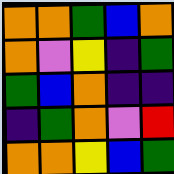[["orange", "orange", "green", "blue", "orange"], ["orange", "violet", "yellow", "indigo", "green"], ["green", "blue", "orange", "indigo", "indigo"], ["indigo", "green", "orange", "violet", "red"], ["orange", "orange", "yellow", "blue", "green"]]